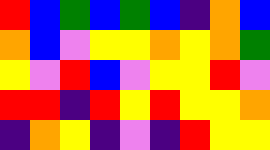[["red", "blue", "green", "blue", "green", "blue", "indigo", "orange", "blue"], ["orange", "blue", "violet", "yellow", "yellow", "orange", "yellow", "orange", "green"], ["yellow", "violet", "red", "blue", "violet", "yellow", "yellow", "red", "violet"], ["red", "red", "indigo", "red", "yellow", "red", "yellow", "yellow", "orange"], ["indigo", "orange", "yellow", "indigo", "violet", "indigo", "red", "yellow", "yellow"]]